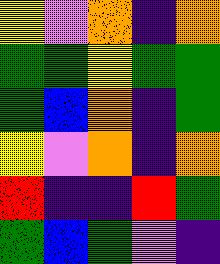[["yellow", "violet", "orange", "indigo", "orange"], ["green", "green", "yellow", "green", "green"], ["green", "blue", "orange", "indigo", "green"], ["yellow", "violet", "orange", "indigo", "orange"], ["red", "indigo", "indigo", "red", "green"], ["green", "blue", "green", "violet", "indigo"]]